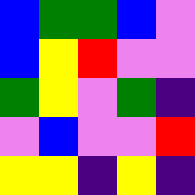[["blue", "green", "green", "blue", "violet"], ["blue", "yellow", "red", "violet", "violet"], ["green", "yellow", "violet", "green", "indigo"], ["violet", "blue", "violet", "violet", "red"], ["yellow", "yellow", "indigo", "yellow", "indigo"]]